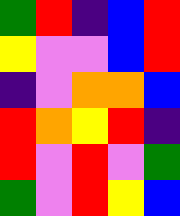[["green", "red", "indigo", "blue", "red"], ["yellow", "violet", "violet", "blue", "red"], ["indigo", "violet", "orange", "orange", "blue"], ["red", "orange", "yellow", "red", "indigo"], ["red", "violet", "red", "violet", "green"], ["green", "violet", "red", "yellow", "blue"]]